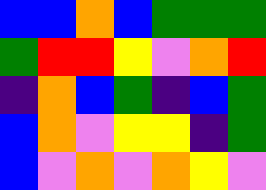[["blue", "blue", "orange", "blue", "green", "green", "green"], ["green", "red", "red", "yellow", "violet", "orange", "red"], ["indigo", "orange", "blue", "green", "indigo", "blue", "green"], ["blue", "orange", "violet", "yellow", "yellow", "indigo", "green"], ["blue", "violet", "orange", "violet", "orange", "yellow", "violet"]]